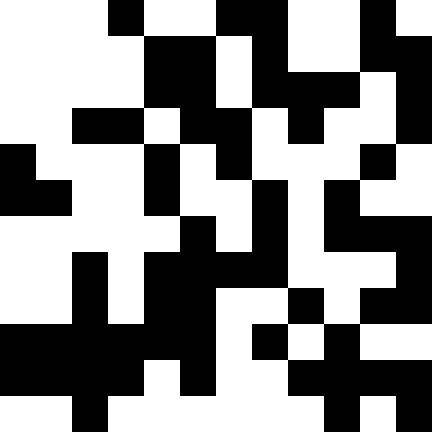[["white", "white", "white", "black", "white", "white", "black", "black", "white", "white", "black", "white"], ["white", "white", "white", "white", "black", "black", "white", "black", "white", "white", "black", "black"], ["white", "white", "white", "white", "black", "black", "white", "black", "black", "black", "white", "black"], ["white", "white", "black", "black", "white", "black", "black", "white", "black", "white", "white", "black"], ["black", "white", "white", "white", "black", "white", "black", "white", "white", "white", "black", "white"], ["black", "black", "white", "white", "black", "white", "white", "black", "white", "black", "white", "white"], ["white", "white", "white", "white", "white", "black", "white", "black", "white", "black", "black", "black"], ["white", "white", "black", "white", "black", "black", "black", "black", "white", "white", "white", "black"], ["white", "white", "black", "white", "black", "black", "white", "white", "black", "white", "black", "black"], ["black", "black", "black", "black", "black", "black", "white", "black", "white", "black", "white", "white"], ["black", "black", "black", "black", "white", "black", "white", "white", "black", "black", "black", "black"], ["white", "white", "black", "white", "white", "white", "white", "white", "white", "black", "white", "black"]]